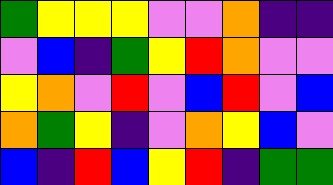[["green", "yellow", "yellow", "yellow", "violet", "violet", "orange", "indigo", "indigo"], ["violet", "blue", "indigo", "green", "yellow", "red", "orange", "violet", "violet"], ["yellow", "orange", "violet", "red", "violet", "blue", "red", "violet", "blue"], ["orange", "green", "yellow", "indigo", "violet", "orange", "yellow", "blue", "violet"], ["blue", "indigo", "red", "blue", "yellow", "red", "indigo", "green", "green"]]